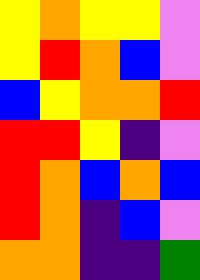[["yellow", "orange", "yellow", "yellow", "violet"], ["yellow", "red", "orange", "blue", "violet"], ["blue", "yellow", "orange", "orange", "red"], ["red", "red", "yellow", "indigo", "violet"], ["red", "orange", "blue", "orange", "blue"], ["red", "orange", "indigo", "blue", "violet"], ["orange", "orange", "indigo", "indigo", "green"]]